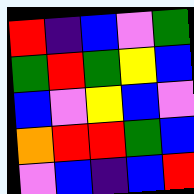[["red", "indigo", "blue", "violet", "green"], ["green", "red", "green", "yellow", "blue"], ["blue", "violet", "yellow", "blue", "violet"], ["orange", "red", "red", "green", "blue"], ["violet", "blue", "indigo", "blue", "red"]]